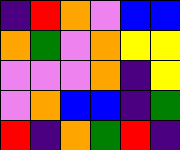[["indigo", "red", "orange", "violet", "blue", "blue"], ["orange", "green", "violet", "orange", "yellow", "yellow"], ["violet", "violet", "violet", "orange", "indigo", "yellow"], ["violet", "orange", "blue", "blue", "indigo", "green"], ["red", "indigo", "orange", "green", "red", "indigo"]]